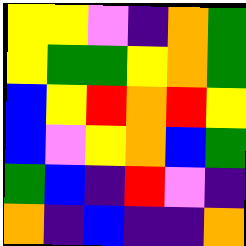[["yellow", "yellow", "violet", "indigo", "orange", "green"], ["yellow", "green", "green", "yellow", "orange", "green"], ["blue", "yellow", "red", "orange", "red", "yellow"], ["blue", "violet", "yellow", "orange", "blue", "green"], ["green", "blue", "indigo", "red", "violet", "indigo"], ["orange", "indigo", "blue", "indigo", "indigo", "orange"]]